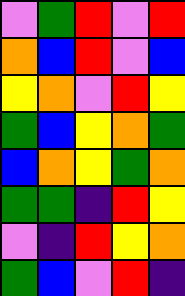[["violet", "green", "red", "violet", "red"], ["orange", "blue", "red", "violet", "blue"], ["yellow", "orange", "violet", "red", "yellow"], ["green", "blue", "yellow", "orange", "green"], ["blue", "orange", "yellow", "green", "orange"], ["green", "green", "indigo", "red", "yellow"], ["violet", "indigo", "red", "yellow", "orange"], ["green", "blue", "violet", "red", "indigo"]]